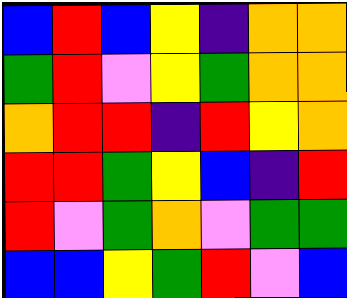[["blue", "red", "blue", "yellow", "indigo", "orange", "orange"], ["green", "red", "violet", "yellow", "green", "orange", "orange"], ["orange", "red", "red", "indigo", "red", "yellow", "orange"], ["red", "red", "green", "yellow", "blue", "indigo", "red"], ["red", "violet", "green", "orange", "violet", "green", "green"], ["blue", "blue", "yellow", "green", "red", "violet", "blue"]]